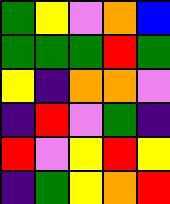[["green", "yellow", "violet", "orange", "blue"], ["green", "green", "green", "red", "green"], ["yellow", "indigo", "orange", "orange", "violet"], ["indigo", "red", "violet", "green", "indigo"], ["red", "violet", "yellow", "red", "yellow"], ["indigo", "green", "yellow", "orange", "red"]]